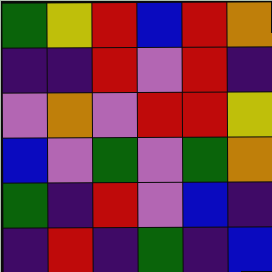[["green", "yellow", "red", "blue", "red", "orange"], ["indigo", "indigo", "red", "violet", "red", "indigo"], ["violet", "orange", "violet", "red", "red", "yellow"], ["blue", "violet", "green", "violet", "green", "orange"], ["green", "indigo", "red", "violet", "blue", "indigo"], ["indigo", "red", "indigo", "green", "indigo", "blue"]]